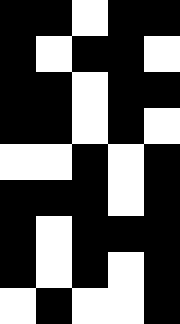[["black", "black", "white", "black", "black"], ["black", "white", "black", "black", "white"], ["black", "black", "white", "black", "black"], ["black", "black", "white", "black", "white"], ["white", "white", "black", "white", "black"], ["black", "black", "black", "white", "black"], ["black", "white", "black", "black", "black"], ["black", "white", "black", "white", "black"], ["white", "black", "white", "white", "black"]]